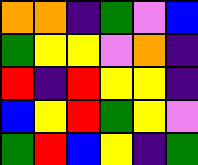[["orange", "orange", "indigo", "green", "violet", "blue"], ["green", "yellow", "yellow", "violet", "orange", "indigo"], ["red", "indigo", "red", "yellow", "yellow", "indigo"], ["blue", "yellow", "red", "green", "yellow", "violet"], ["green", "red", "blue", "yellow", "indigo", "green"]]